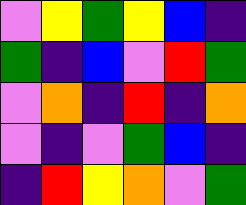[["violet", "yellow", "green", "yellow", "blue", "indigo"], ["green", "indigo", "blue", "violet", "red", "green"], ["violet", "orange", "indigo", "red", "indigo", "orange"], ["violet", "indigo", "violet", "green", "blue", "indigo"], ["indigo", "red", "yellow", "orange", "violet", "green"]]